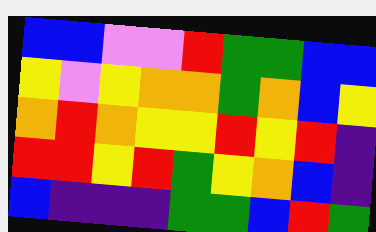[["blue", "blue", "violet", "violet", "red", "green", "green", "blue", "blue"], ["yellow", "violet", "yellow", "orange", "orange", "green", "orange", "blue", "yellow"], ["orange", "red", "orange", "yellow", "yellow", "red", "yellow", "red", "indigo"], ["red", "red", "yellow", "red", "green", "yellow", "orange", "blue", "indigo"], ["blue", "indigo", "indigo", "indigo", "green", "green", "blue", "red", "green"]]